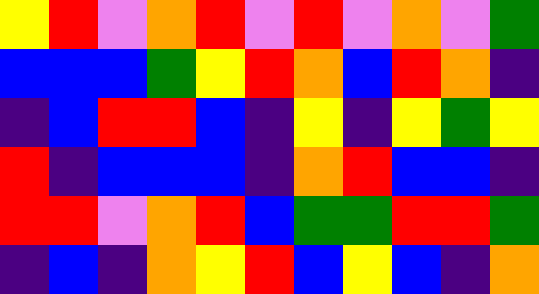[["yellow", "red", "violet", "orange", "red", "violet", "red", "violet", "orange", "violet", "green"], ["blue", "blue", "blue", "green", "yellow", "red", "orange", "blue", "red", "orange", "indigo"], ["indigo", "blue", "red", "red", "blue", "indigo", "yellow", "indigo", "yellow", "green", "yellow"], ["red", "indigo", "blue", "blue", "blue", "indigo", "orange", "red", "blue", "blue", "indigo"], ["red", "red", "violet", "orange", "red", "blue", "green", "green", "red", "red", "green"], ["indigo", "blue", "indigo", "orange", "yellow", "red", "blue", "yellow", "blue", "indigo", "orange"]]